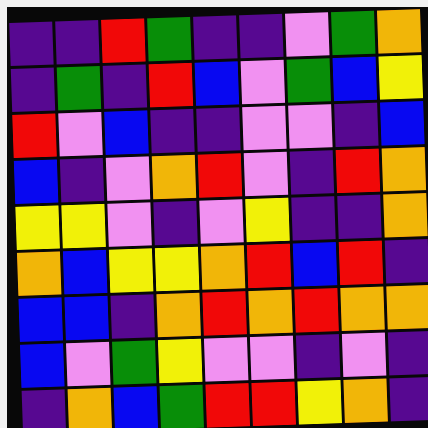[["indigo", "indigo", "red", "green", "indigo", "indigo", "violet", "green", "orange"], ["indigo", "green", "indigo", "red", "blue", "violet", "green", "blue", "yellow"], ["red", "violet", "blue", "indigo", "indigo", "violet", "violet", "indigo", "blue"], ["blue", "indigo", "violet", "orange", "red", "violet", "indigo", "red", "orange"], ["yellow", "yellow", "violet", "indigo", "violet", "yellow", "indigo", "indigo", "orange"], ["orange", "blue", "yellow", "yellow", "orange", "red", "blue", "red", "indigo"], ["blue", "blue", "indigo", "orange", "red", "orange", "red", "orange", "orange"], ["blue", "violet", "green", "yellow", "violet", "violet", "indigo", "violet", "indigo"], ["indigo", "orange", "blue", "green", "red", "red", "yellow", "orange", "indigo"]]